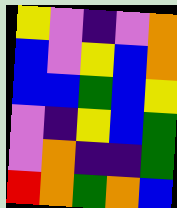[["yellow", "violet", "indigo", "violet", "orange"], ["blue", "violet", "yellow", "blue", "orange"], ["blue", "blue", "green", "blue", "yellow"], ["violet", "indigo", "yellow", "blue", "green"], ["violet", "orange", "indigo", "indigo", "green"], ["red", "orange", "green", "orange", "blue"]]